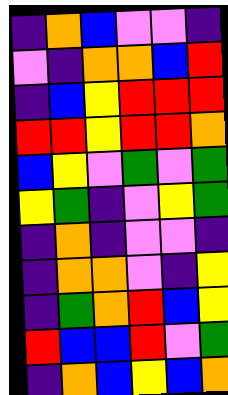[["indigo", "orange", "blue", "violet", "violet", "indigo"], ["violet", "indigo", "orange", "orange", "blue", "red"], ["indigo", "blue", "yellow", "red", "red", "red"], ["red", "red", "yellow", "red", "red", "orange"], ["blue", "yellow", "violet", "green", "violet", "green"], ["yellow", "green", "indigo", "violet", "yellow", "green"], ["indigo", "orange", "indigo", "violet", "violet", "indigo"], ["indigo", "orange", "orange", "violet", "indigo", "yellow"], ["indigo", "green", "orange", "red", "blue", "yellow"], ["red", "blue", "blue", "red", "violet", "green"], ["indigo", "orange", "blue", "yellow", "blue", "orange"]]